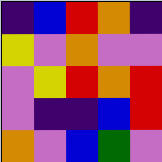[["indigo", "blue", "red", "orange", "indigo"], ["yellow", "violet", "orange", "violet", "violet"], ["violet", "yellow", "red", "orange", "red"], ["violet", "indigo", "indigo", "blue", "red"], ["orange", "violet", "blue", "green", "violet"]]